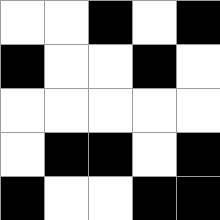[["white", "white", "black", "white", "black"], ["black", "white", "white", "black", "white"], ["white", "white", "white", "white", "white"], ["white", "black", "black", "white", "black"], ["black", "white", "white", "black", "black"]]